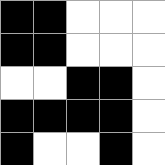[["black", "black", "white", "white", "white"], ["black", "black", "white", "white", "white"], ["white", "white", "black", "black", "white"], ["black", "black", "black", "black", "white"], ["black", "white", "white", "black", "white"]]